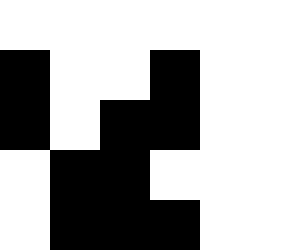[["white", "white", "white", "white", "white", "white"], ["black", "white", "white", "black", "white", "white"], ["black", "white", "black", "black", "white", "white"], ["white", "black", "black", "white", "white", "white"], ["white", "black", "black", "black", "white", "white"]]